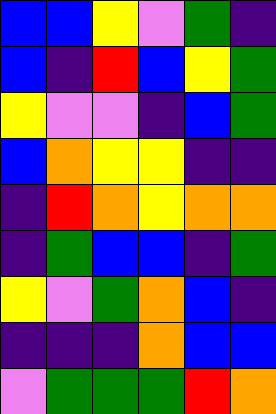[["blue", "blue", "yellow", "violet", "green", "indigo"], ["blue", "indigo", "red", "blue", "yellow", "green"], ["yellow", "violet", "violet", "indigo", "blue", "green"], ["blue", "orange", "yellow", "yellow", "indigo", "indigo"], ["indigo", "red", "orange", "yellow", "orange", "orange"], ["indigo", "green", "blue", "blue", "indigo", "green"], ["yellow", "violet", "green", "orange", "blue", "indigo"], ["indigo", "indigo", "indigo", "orange", "blue", "blue"], ["violet", "green", "green", "green", "red", "orange"]]